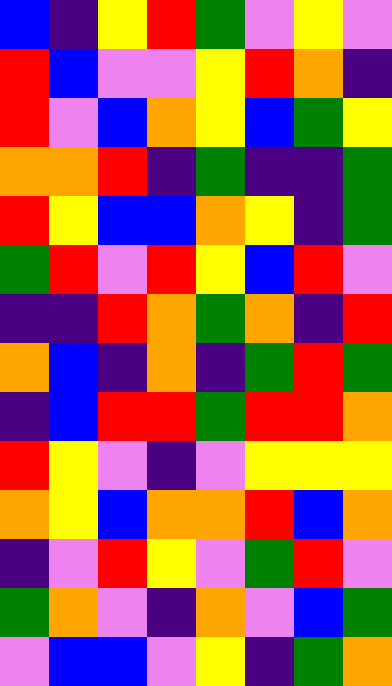[["blue", "indigo", "yellow", "red", "green", "violet", "yellow", "violet"], ["red", "blue", "violet", "violet", "yellow", "red", "orange", "indigo"], ["red", "violet", "blue", "orange", "yellow", "blue", "green", "yellow"], ["orange", "orange", "red", "indigo", "green", "indigo", "indigo", "green"], ["red", "yellow", "blue", "blue", "orange", "yellow", "indigo", "green"], ["green", "red", "violet", "red", "yellow", "blue", "red", "violet"], ["indigo", "indigo", "red", "orange", "green", "orange", "indigo", "red"], ["orange", "blue", "indigo", "orange", "indigo", "green", "red", "green"], ["indigo", "blue", "red", "red", "green", "red", "red", "orange"], ["red", "yellow", "violet", "indigo", "violet", "yellow", "yellow", "yellow"], ["orange", "yellow", "blue", "orange", "orange", "red", "blue", "orange"], ["indigo", "violet", "red", "yellow", "violet", "green", "red", "violet"], ["green", "orange", "violet", "indigo", "orange", "violet", "blue", "green"], ["violet", "blue", "blue", "violet", "yellow", "indigo", "green", "orange"]]